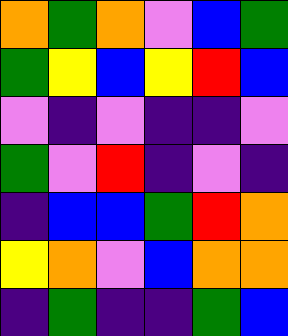[["orange", "green", "orange", "violet", "blue", "green"], ["green", "yellow", "blue", "yellow", "red", "blue"], ["violet", "indigo", "violet", "indigo", "indigo", "violet"], ["green", "violet", "red", "indigo", "violet", "indigo"], ["indigo", "blue", "blue", "green", "red", "orange"], ["yellow", "orange", "violet", "blue", "orange", "orange"], ["indigo", "green", "indigo", "indigo", "green", "blue"]]